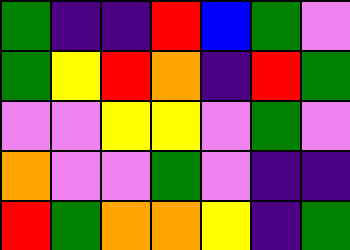[["green", "indigo", "indigo", "red", "blue", "green", "violet"], ["green", "yellow", "red", "orange", "indigo", "red", "green"], ["violet", "violet", "yellow", "yellow", "violet", "green", "violet"], ["orange", "violet", "violet", "green", "violet", "indigo", "indigo"], ["red", "green", "orange", "orange", "yellow", "indigo", "green"]]